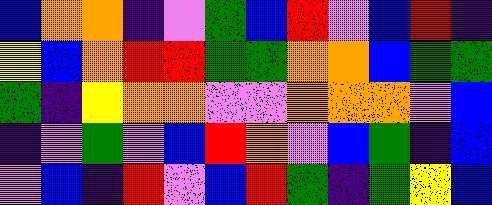[["blue", "orange", "orange", "indigo", "violet", "green", "blue", "red", "violet", "blue", "red", "indigo"], ["yellow", "blue", "orange", "red", "red", "green", "green", "orange", "orange", "blue", "green", "green"], ["green", "indigo", "yellow", "orange", "orange", "violet", "violet", "orange", "orange", "orange", "violet", "blue"], ["indigo", "violet", "green", "violet", "blue", "red", "orange", "violet", "blue", "green", "indigo", "blue"], ["violet", "blue", "indigo", "red", "violet", "blue", "red", "green", "indigo", "green", "yellow", "blue"]]